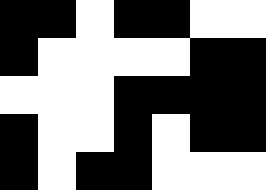[["black", "black", "white", "black", "black", "white", "white"], ["black", "white", "white", "white", "white", "black", "black"], ["white", "white", "white", "black", "black", "black", "black"], ["black", "white", "white", "black", "white", "black", "black"], ["black", "white", "black", "black", "white", "white", "white"]]